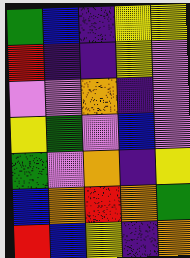[["green", "blue", "indigo", "yellow", "yellow"], ["red", "indigo", "indigo", "yellow", "violet"], ["violet", "violet", "orange", "indigo", "violet"], ["yellow", "green", "violet", "blue", "violet"], ["green", "violet", "orange", "indigo", "yellow"], ["blue", "orange", "red", "orange", "green"], ["red", "blue", "yellow", "indigo", "orange"]]